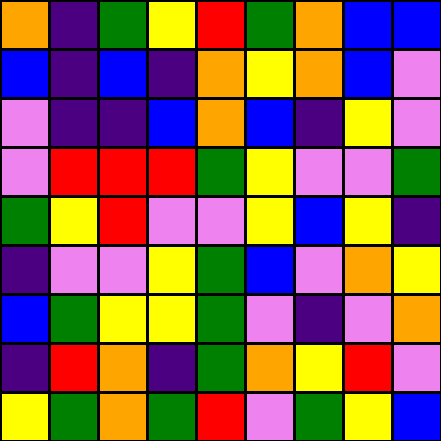[["orange", "indigo", "green", "yellow", "red", "green", "orange", "blue", "blue"], ["blue", "indigo", "blue", "indigo", "orange", "yellow", "orange", "blue", "violet"], ["violet", "indigo", "indigo", "blue", "orange", "blue", "indigo", "yellow", "violet"], ["violet", "red", "red", "red", "green", "yellow", "violet", "violet", "green"], ["green", "yellow", "red", "violet", "violet", "yellow", "blue", "yellow", "indigo"], ["indigo", "violet", "violet", "yellow", "green", "blue", "violet", "orange", "yellow"], ["blue", "green", "yellow", "yellow", "green", "violet", "indigo", "violet", "orange"], ["indigo", "red", "orange", "indigo", "green", "orange", "yellow", "red", "violet"], ["yellow", "green", "orange", "green", "red", "violet", "green", "yellow", "blue"]]